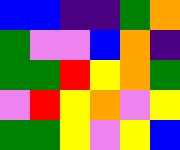[["blue", "blue", "indigo", "indigo", "green", "orange"], ["green", "violet", "violet", "blue", "orange", "indigo"], ["green", "green", "red", "yellow", "orange", "green"], ["violet", "red", "yellow", "orange", "violet", "yellow"], ["green", "green", "yellow", "violet", "yellow", "blue"]]